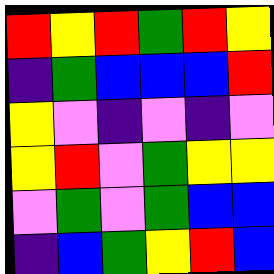[["red", "yellow", "red", "green", "red", "yellow"], ["indigo", "green", "blue", "blue", "blue", "red"], ["yellow", "violet", "indigo", "violet", "indigo", "violet"], ["yellow", "red", "violet", "green", "yellow", "yellow"], ["violet", "green", "violet", "green", "blue", "blue"], ["indigo", "blue", "green", "yellow", "red", "blue"]]